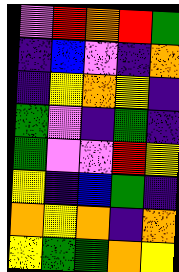[["violet", "red", "orange", "red", "green"], ["indigo", "blue", "violet", "indigo", "orange"], ["indigo", "yellow", "orange", "yellow", "indigo"], ["green", "violet", "indigo", "green", "indigo"], ["green", "violet", "violet", "red", "yellow"], ["yellow", "indigo", "blue", "green", "indigo"], ["orange", "yellow", "orange", "indigo", "orange"], ["yellow", "green", "green", "orange", "yellow"]]